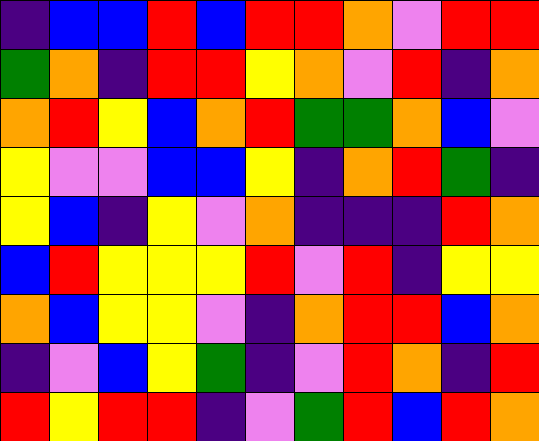[["indigo", "blue", "blue", "red", "blue", "red", "red", "orange", "violet", "red", "red"], ["green", "orange", "indigo", "red", "red", "yellow", "orange", "violet", "red", "indigo", "orange"], ["orange", "red", "yellow", "blue", "orange", "red", "green", "green", "orange", "blue", "violet"], ["yellow", "violet", "violet", "blue", "blue", "yellow", "indigo", "orange", "red", "green", "indigo"], ["yellow", "blue", "indigo", "yellow", "violet", "orange", "indigo", "indigo", "indigo", "red", "orange"], ["blue", "red", "yellow", "yellow", "yellow", "red", "violet", "red", "indigo", "yellow", "yellow"], ["orange", "blue", "yellow", "yellow", "violet", "indigo", "orange", "red", "red", "blue", "orange"], ["indigo", "violet", "blue", "yellow", "green", "indigo", "violet", "red", "orange", "indigo", "red"], ["red", "yellow", "red", "red", "indigo", "violet", "green", "red", "blue", "red", "orange"]]